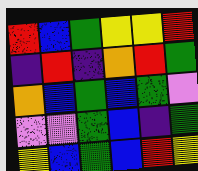[["red", "blue", "green", "yellow", "yellow", "red"], ["indigo", "red", "indigo", "orange", "red", "green"], ["orange", "blue", "green", "blue", "green", "violet"], ["violet", "violet", "green", "blue", "indigo", "green"], ["yellow", "blue", "green", "blue", "red", "yellow"]]